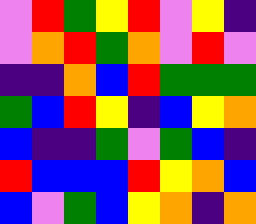[["violet", "red", "green", "yellow", "red", "violet", "yellow", "indigo"], ["violet", "orange", "red", "green", "orange", "violet", "red", "violet"], ["indigo", "indigo", "orange", "blue", "red", "green", "green", "green"], ["green", "blue", "red", "yellow", "indigo", "blue", "yellow", "orange"], ["blue", "indigo", "indigo", "green", "violet", "green", "blue", "indigo"], ["red", "blue", "blue", "blue", "red", "yellow", "orange", "blue"], ["blue", "violet", "green", "blue", "yellow", "orange", "indigo", "orange"]]